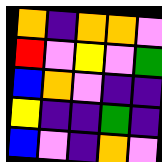[["orange", "indigo", "orange", "orange", "violet"], ["red", "violet", "yellow", "violet", "green"], ["blue", "orange", "violet", "indigo", "indigo"], ["yellow", "indigo", "indigo", "green", "indigo"], ["blue", "violet", "indigo", "orange", "violet"]]